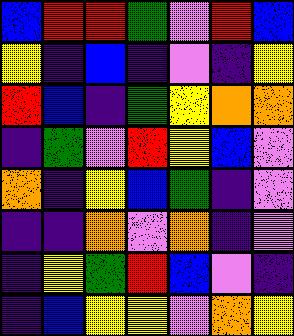[["blue", "red", "red", "green", "violet", "red", "blue"], ["yellow", "indigo", "blue", "indigo", "violet", "indigo", "yellow"], ["red", "blue", "indigo", "green", "yellow", "orange", "orange"], ["indigo", "green", "violet", "red", "yellow", "blue", "violet"], ["orange", "indigo", "yellow", "blue", "green", "indigo", "violet"], ["indigo", "indigo", "orange", "violet", "orange", "indigo", "violet"], ["indigo", "yellow", "green", "red", "blue", "violet", "indigo"], ["indigo", "blue", "yellow", "yellow", "violet", "orange", "yellow"]]